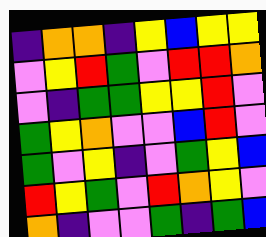[["indigo", "orange", "orange", "indigo", "yellow", "blue", "yellow", "yellow"], ["violet", "yellow", "red", "green", "violet", "red", "red", "orange"], ["violet", "indigo", "green", "green", "yellow", "yellow", "red", "violet"], ["green", "yellow", "orange", "violet", "violet", "blue", "red", "violet"], ["green", "violet", "yellow", "indigo", "violet", "green", "yellow", "blue"], ["red", "yellow", "green", "violet", "red", "orange", "yellow", "violet"], ["orange", "indigo", "violet", "violet", "green", "indigo", "green", "blue"]]